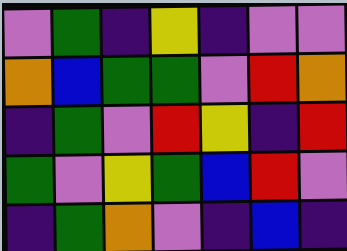[["violet", "green", "indigo", "yellow", "indigo", "violet", "violet"], ["orange", "blue", "green", "green", "violet", "red", "orange"], ["indigo", "green", "violet", "red", "yellow", "indigo", "red"], ["green", "violet", "yellow", "green", "blue", "red", "violet"], ["indigo", "green", "orange", "violet", "indigo", "blue", "indigo"]]